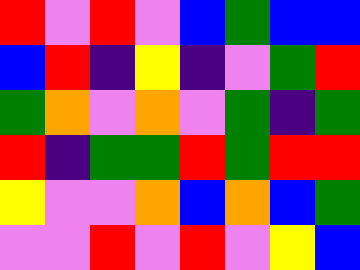[["red", "violet", "red", "violet", "blue", "green", "blue", "blue"], ["blue", "red", "indigo", "yellow", "indigo", "violet", "green", "red"], ["green", "orange", "violet", "orange", "violet", "green", "indigo", "green"], ["red", "indigo", "green", "green", "red", "green", "red", "red"], ["yellow", "violet", "violet", "orange", "blue", "orange", "blue", "green"], ["violet", "violet", "red", "violet", "red", "violet", "yellow", "blue"]]